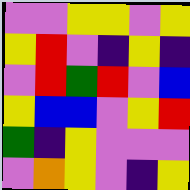[["violet", "violet", "yellow", "yellow", "violet", "yellow"], ["yellow", "red", "violet", "indigo", "yellow", "indigo"], ["violet", "red", "green", "red", "violet", "blue"], ["yellow", "blue", "blue", "violet", "yellow", "red"], ["green", "indigo", "yellow", "violet", "violet", "violet"], ["violet", "orange", "yellow", "violet", "indigo", "yellow"]]